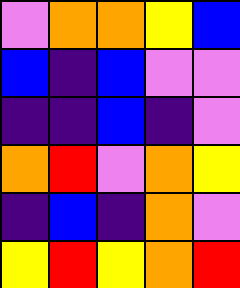[["violet", "orange", "orange", "yellow", "blue"], ["blue", "indigo", "blue", "violet", "violet"], ["indigo", "indigo", "blue", "indigo", "violet"], ["orange", "red", "violet", "orange", "yellow"], ["indigo", "blue", "indigo", "orange", "violet"], ["yellow", "red", "yellow", "orange", "red"]]